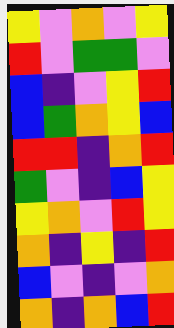[["yellow", "violet", "orange", "violet", "yellow"], ["red", "violet", "green", "green", "violet"], ["blue", "indigo", "violet", "yellow", "red"], ["blue", "green", "orange", "yellow", "blue"], ["red", "red", "indigo", "orange", "red"], ["green", "violet", "indigo", "blue", "yellow"], ["yellow", "orange", "violet", "red", "yellow"], ["orange", "indigo", "yellow", "indigo", "red"], ["blue", "violet", "indigo", "violet", "orange"], ["orange", "indigo", "orange", "blue", "red"]]